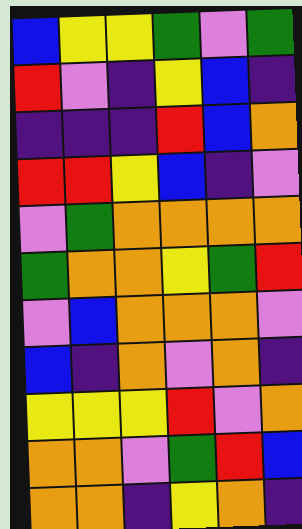[["blue", "yellow", "yellow", "green", "violet", "green"], ["red", "violet", "indigo", "yellow", "blue", "indigo"], ["indigo", "indigo", "indigo", "red", "blue", "orange"], ["red", "red", "yellow", "blue", "indigo", "violet"], ["violet", "green", "orange", "orange", "orange", "orange"], ["green", "orange", "orange", "yellow", "green", "red"], ["violet", "blue", "orange", "orange", "orange", "violet"], ["blue", "indigo", "orange", "violet", "orange", "indigo"], ["yellow", "yellow", "yellow", "red", "violet", "orange"], ["orange", "orange", "violet", "green", "red", "blue"], ["orange", "orange", "indigo", "yellow", "orange", "indigo"]]